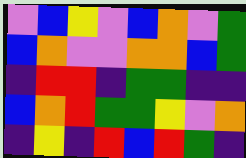[["violet", "blue", "yellow", "violet", "blue", "orange", "violet", "green"], ["blue", "orange", "violet", "violet", "orange", "orange", "blue", "green"], ["indigo", "red", "red", "indigo", "green", "green", "indigo", "indigo"], ["blue", "orange", "red", "green", "green", "yellow", "violet", "orange"], ["indigo", "yellow", "indigo", "red", "blue", "red", "green", "indigo"]]